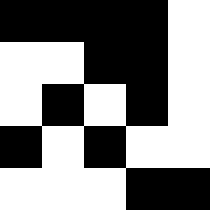[["black", "black", "black", "black", "white"], ["white", "white", "black", "black", "white"], ["white", "black", "white", "black", "white"], ["black", "white", "black", "white", "white"], ["white", "white", "white", "black", "black"]]